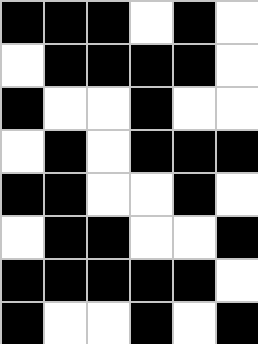[["black", "black", "black", "white", "black", "white"], ["white", "black", "black", "black", "black", "white"], ["black", "white", "white", "black", "white", "white"], ["white", "black", "white", "black", "black", "black"], ["black", "black", "white", "white", "black", "white"], ["white", "black", "black", "white", "white", "black"], ["black", "black", "black", "black", "black", "white"], ["black", "white", "white", "black", "white", "black"]]